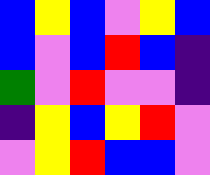[["blue", "yellow", "blue", "violet", "yellow", "blue"], ["blue", "violet", "blue", "red", "blue", "indigo"], ["green", "violet", "red", "violet", "violet", "indigo"], ["indigo", "yellow", "blue", "yellow", "red", "violet"], ["violet", "yellow", "red", "blue", "blue", "violet"]]